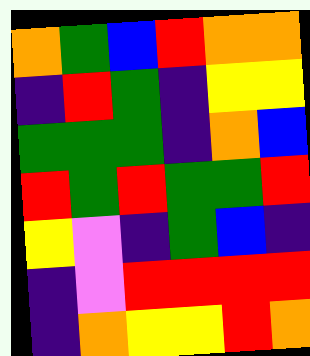[["orange", "green", "blue", "red", "orange", "orange"], ["indigo", "red", "green", "indigo", "yellow", "yellow"], ["green", "green", "green", "indigo", "orange", "blue"], ["red", "green", "red", "green", "green", "red"], ["yellow", "violet", "indigo", "green", "blue", "indigo"], ["indigo", "violet", "red", "red", "red", "red"], ["indigo", "orange", "yellow", "yellow", "red", "orange"]]